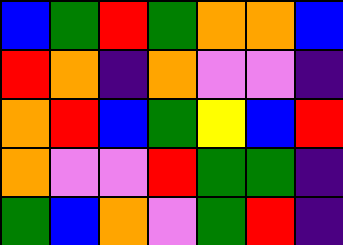[["blue", "green", "red", "green", "orange", "orange", "blue"], ["red", "orange", "indigo", "orange", "violet", "violet", "indigo"], ["orange", "red", "blue", "green", "yellow", "blue", "red"], ["orange", "violet", "violet", "red", "green", "green", "indigo"], ["green", "blue", "orange", "violet", "green", "red", "indigo"]]